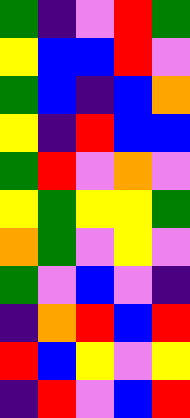[["green", "indigo", "violet", "red", "green"], ["yellow", "blue", "blue", "red", "violet"], ["green", "blue", "indigo", "blue", "orange"], ["yellow", "indigo", "red", "blue", "blue"], ["green", "red", "violet", "orange", "violet"], ["yellow", "green", "yellow", "yellow", "green"], ["orange", "green", "violet", "yellow", "violet"], ["green", "violet", "blue", "violet", "indigo"], ["indigo", "orange", "red", "blue", "red"], ["red", "blue", "yellow", "violet", "yellow"], ["indigo", "red", "violet", "blue", "red"]]